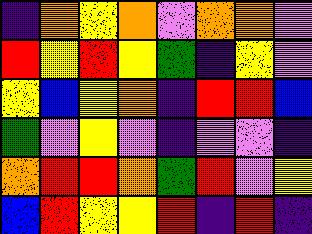[["indigo", "orange", "yellow", "orange", "violet", "orange", "orange", "violet"], ["red", "yellow", "red", "yellow", "green", "indigo", "yellow", "violet"], ["yellow", "blue", "yellow", "orange", "indigo", "red", "red", "blue"], ["green", "violet", "yellow", "violet", "indigo", "violet", "violet", "indigo"], ["orange", "red", "red", "orange", "green", "red", "violet", "yellow"], ["blue", "red", "yellow", "yellow", "red", "indigo", "red", "indigo"]]